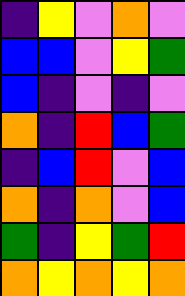[["indigo", "yellow", "violet", "orange", "violet"], ["blue", "blue", "violet", "yellow", "green"], ["blue", "indigo", "violet", "indigo", "violet"], ["orange", "indigo", "red", "blue", "green"], ["indigo", "blue", "red", "violet", "blue"], ["orange", "indigo", "orange", "violet", "blue"], ["green", "indigo", "yellow", "green", "red"], ["orange", "yellow", "orange", "yellow", "orange"]]